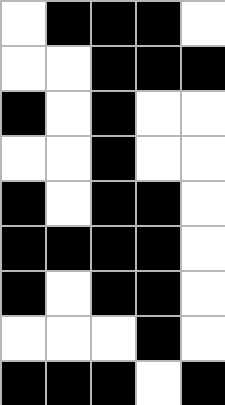[["white", "black", "black", "black", "white"], ["white", "white", "black", "black", "black"], ["black", "white", "black", "white", "white"], ["white", "white", "black", "white", "white"], ["black", "white", "black", "black", "white"], ["black", "black", "black", "black", "white"], ["black", "white", "black", "black", "white"], ["white", "white", "white", "black", "white"], ["black", "black", "black", "white", "black"]]